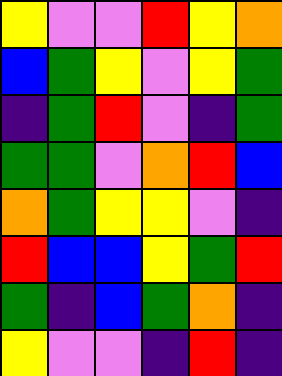[["yellow", "violet", "violet", "red", "yellow", "orange"], ["blue", "green", "yellow", "violet", "yellow", "green"], ["indigo", "green", "red", "violet", "indigo", "green"], ["green", "green", "violet", "orange", "red", "blue"], ["orange", "green", "yellow", "yellow", "violet", "indigo"], ["red", "blue", "blue", "yellow", "green", "red"], ["green", "indigo", "blue", "green", "orange", "indigo"], ["yellow", "violet", "violet", "indigo", "red", "indigo"]]